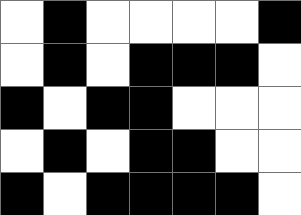[["white", "black", "white", "white", "white", "white", "black"], ["white", "black", "white", "black", "black", "black", "white"], ["black", "white", "black", "black", "white", "white", "white"], ["white", "black", "white", "black", "black", "white", "white"], ["black", "white", "black", "black", "black", "black", "white"]]